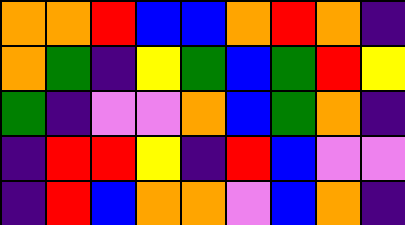[["orange", "orange", "red", "blue", "blue", "orange", "red", "orange", "indigo"], ["orange", "green", "indigo", "yellow", "green", "blue", "green", "red", "yellow"], ["green", "indigo", "violet", "violet", "orange", "blue", "green", "orange", "indigo"], ["indigo", "red", "red", "yellow", "indigo", "red", "blue", "violet", "violet"], ["indigo", "red", "blue", "orange", "orange", "violet", "blue", "orange", "indigo"]]